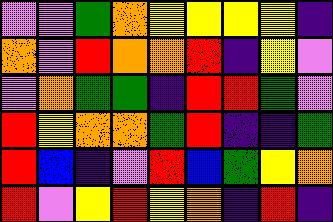[["violet", "violet", "green", "orange", "yellow", "yellow", "yellow", "yellow", "indigo"], ["orange", "violet", "red", "orange", "orange", "red", "indigo", "yellow", "violet"], ["violet", "orange", "green", "green", "indigo", "red", "red", "green", "violet"], ["red", "yellow", "orange", "orange", "green", "red", "indigo", "indigo", "green"], ["red", "blue", "indigo", "violet", "red", "blue", "green", "yellow", "orange"], ["red", "violet", "yellow", "red", "yellow", "orange", "indigo", "red", "indigo"]]